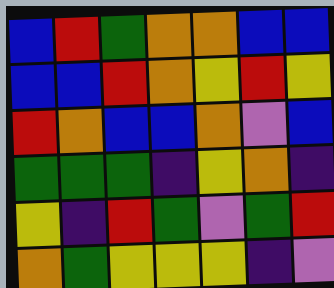[["blue", "red", "green", "orange", "orange", "blue", "blue"], ["blue", "blue", "red", "orange", "yellow", "red", "yellow"], ["red", "orange", "blue", "blue", "orange", "violet", "blue"], ["green", "green", "green", "indigo", "yellow", "orange", "indigo"], ["yellow", "indigo", "red", "green", "violet", "green", "red"], ["orange", "green", "yellow", "yellow", "yellow", "indigo", "violet"]]